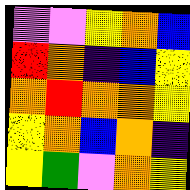[["violet", "violet", "yellow", "orange", "blue"], ["red", "orange", "indigo", "blue", "yellow"], ["orange", "red", "orange", "orange", "yellow"], ["yellow", "orange", "blue", "orange", "indigo"], ["yellow", "green", "violet", "orange", "yellow"]]